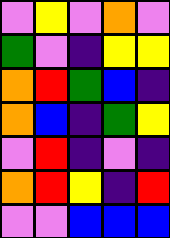[["violet", "yellow", "violet", "orange", "violet"], ["green", "violet", "indigo", "yellow", "yellow"], ["orange", "red", "green", "blue", "indigo"], ["orange", "blue", "indigo", "green", "yellow"], ["violet", "red", "indigo", "violet", "indigo"], ["orange", "red", "yellow", "indigo", "red"], ["violet", "violet", "blue", "blue", "blue"]]